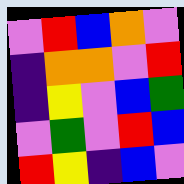[["violet", "red", "blue", "orange", "violet"], ["indigo", "orange", "orange", "violet", "red"], ["indigo", "yellow", "violet", "blue", "green"], ["violet", "green", "violet", "red", "blue"], ["red", "yellow", "indigo", "blue", "violet"]]